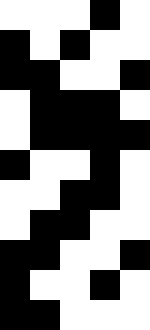[["white", "white", "white", "black", "white"], ["black", "white", "black", "white", "white"], ["black", "black", "white", "white", "black"], ["white", "black", "black", "black", "white"], ["white", "black", "black", "black", "black"], ["black", "white", "white", "black", "white"], ["white", "white", "black", "black", "white"], ["white", "black", "black", "white", "white"], ["black", "black", "white", "white", "black"], ["black", "white", "white", "black", "white"], ["black", "black", "white", "white", "white"]]